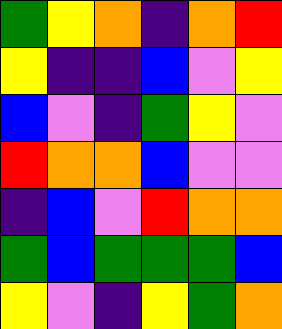[["green", "yellow", "orange", "indigo", "orange", "red"], ["yellow", "indigo", "indigo", "blue", "violet", "yellow"], ["blue", "violet", "indigo", "green", "yellow", "violet"], ["red", "orange", "orange", "blue", "violet", "violet"], ["indigo", "blue", "violet", "red", "orange", "orange"], ["green", "blue", "green", "green", "green", "blue"], ["yellow", "violet", "indigo", "yellow", "green", "orange"]]